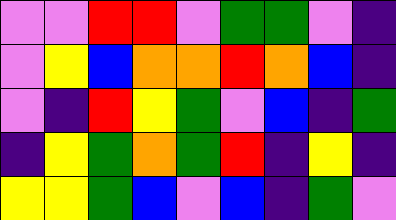[["violet", "violet", "red", "red", "violet", "green", "green", "violet", "indigo"], ["violet", "yellow", "blue", "orange", "orange", "red", "orange", "blue", "indigo"], ["violet", "indigo", "red", "yellow", "green", "violet", "blue", "indigo", "green"], ["indigo", "yellow", "green", "orange", "green", "red", "indigo", "yellow", "indigo"], ["yellow", "yellow", "green", "blue", "violet", "blue", "indigo", "green", "violet"]]